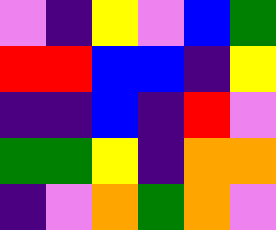[["violet", "indigo", "yellow", "violet", "blue", "green"], ["red", "red", "blue", "blue", "indigo", "yellow"], ["indigo", "indigo", "blue", "indigo", "red", "violet"], ["green", "green", "yellow", "indigo", "orange", "orange"], ["indigo", "violet", "orange", "green", "orange", "violet"]]